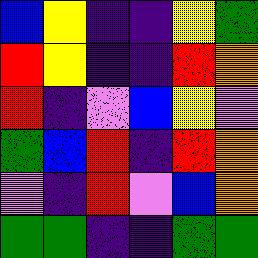[["blue", "yellow", "indigo", "indigo", "yellow", "green"], ["red", "yellow", "indigo", "indigo", "red", "orange"], ["red", "indigo", "violet", "blue", "yellow", "violet"], ["green", "blue", "red", "indigo", "red", "orange"], ["violet", "indigo", "red", "violet", "blue", "orange"], ["green", "green", "indigo", "indigo", "green", "green"]]